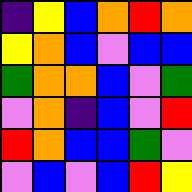[["indigo", "yellow", "blue", "orange", "red", "orange"], ["yellow", "orange", "blue", "violet", "blue", "blue"], ["green", "orange", "orange", "blue", "violet", "green"], ["violet", "orange", "indigo", "blue", "violet", "red"], ["red", "orange", "blue", "blue", "green", "violet"], ["violet", "blue", "violet", "blue", "red", "yellow"]]